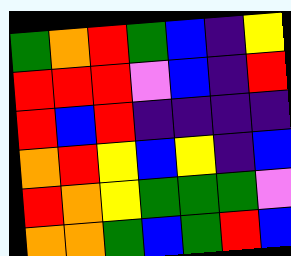[["green", "orange", "red", "green", "blue", "indigo", "yellow"], ["red", "red", "red", "violet", "blue", "indigo", "red"], ["red", "blue", "red", "indigo", "indigo", "indigo", "indigo"], ["orange", "red", "yellow", "blue", "yellow", "indigo", "blue"], ["red", "orange", "yellow", "green", "green", "green", "violet"], ["orange", "orange", "green", "blue", "green", "red", "blue"]]